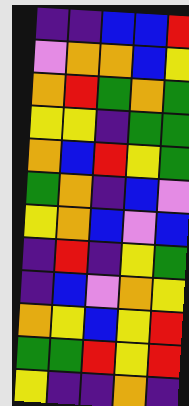[["indigo", "indigo", "blue", "blue", "red"], ["violet", "orange", "orange", "blue", "yellow"], ["orange", "red", "green", "orange", "green"], ["yellow", "yellow", "indigo", "green", "green"], ["orange", "blue", "red", "yellow", "green"], ["green", "orange", "indigo", "blue", "violet"], ["yellow", "orange", "blue", "violet", "blue"], ["indigo", "red", "indigo", "yellow", "green"], ["indigo", "blue", "violet", "orange", "yellow"], ["orange", "yellow", "blue", "yellow", "red"], ["green", "green", "red", "yellow", "red"], ["yellow", "indigo", "indigo", "orange", "indigo"]]